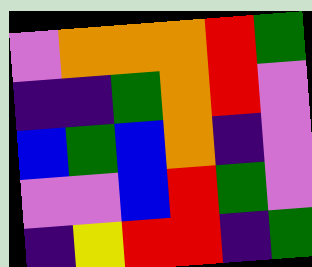[["violet", "orange", "orange", "orange", "red", "green"], ["indigo", "indigo", "green", "orange", "red", "violet"], ["blue", "green", "blue", "orange", "indigo", "violet"], ["violet", "violet", "blue", "red", "green", "violet"], ["indigo", "yellow", "red", "red", "indigo", "green"]]